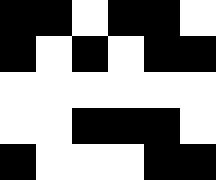[["black", "black", "white", "black", "black", "white"], ["black", "white", "black", "white", "black", "black"], ["white", "white", "white", "white", "white", "white"], ["white", "white", "black", "black", "black", "white"], ["black", "white", "white", "white", "black", "black"]]